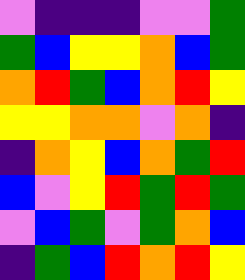[["violet", "indigo", "indigo", "indigo", "violet", "violet", "green"], ["green", "blue", "yellow", "yellow", "orange", "blue", "green"], ["orange", "red", "green", "blue", "orange", "red", "yellow"], ["yellow", "yellow", "orange", "orange", "violet", "orange", "indigo"], ["indigo", "orange", "yellow", "blue", "orange", "green", "red"], ["blue", "violet", "yellow", "red", "green", "red", "green"], ["violet", "blue", "green", "violet", "green", "orange", "blue"], ["indigo", "green", "blue", "red", "orange", "red", "yellow"]]